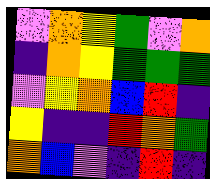[["violet", "orange", "yellow", "green", "violet", "orange"], ["indigo", "orange", "yellow", "green", "green", "green"], ["violet", "yellow", "orange", "blue", "red", "indigo"], ["yellow", "indigo", "indigo", "red", "orange", "green"], ["orange", "blue", "violet", "indigo", "red", "indigo"]]